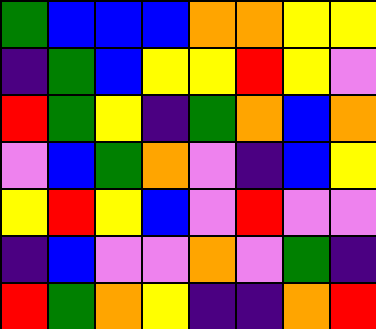[["green", "blue", "blue", "blue", "orange", "orange", "yellow", "yellow"], ["indigo", "green", "blue", "yellow", "yellow", "red", "yellow", "violet"], ["red", "green", "yellow", "indigo", "green", "orange", "blue", "orange"], ["violet", "blue", "green", "orange", "violet", "indigo", "blue", "yellow"], ["yellow", "red", "yellow", "blue", "violet", "red", "violet", "violet"], ["indigo", "blue", "violet", "violet", "orange", "violet", "green", "indigo"], ["red", "green", "orange", "yellow", "indigo", "indigo", "orange", "red"]]